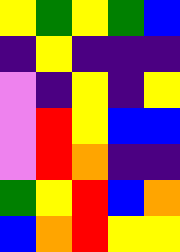[["yellow", "green", "yellow", "green", "blue"], ["indigo", "yellow", "indigo", "indigo", "indigo"], ["violet", "indigo", "yellow", "indigo", "yellow"], ["violet", "red", "yellow", "blue", "blue"], ["violet", "red", "orange", "indigo", "indigo"], ["green", "yellow", "red", "blue", "orange"], ["blue", "orange", "red", "yellow", "yellow"]]